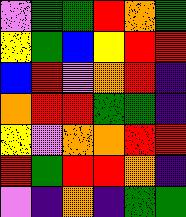[["violet", "green", "green", "red", "orange", "green"], ["yellow", "green", "blue", "yellow", "red", "red"], ["blue", "red", "violet", "orange", "red", "indigo"], ["orange", "red", "red", "green", "green", "indigo"], ["yellow", "violet", "orange", "orange", "red", "red"], ["red", "green", "red", "red", "orange", "indigo"], ["violet", "indigo", "orange", "indigo", "green", "green"]]